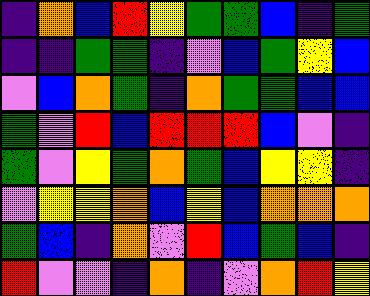[["indigo", "orange", "blue", "red", "yellow", "green", "green", "blue", "indigo", "green"], ["indigo", "indigo", "green", "green", "indigo", "violet", "blue", "green", "yellow", "blue"], ["violet", "blue", "orange", "green", "indigo", "orange", "green", "green", "blue", "blue"], ["green", "violet", "red", "blue", "red", "red", "red", "blue", "violet", "indigo"], ["green", "violet", "yellow", "green", "orange", "green", "blue", "yellow", "yellow", "indigo"], ["violet", "yellow", "yellow", "orange", "blue", "yellow", "blue", "orange", "orange", "orange"], ["green", "blue", "indigo", "orange", "violet", "red", "blue", "green", "blue", "indigo"], ["red", "violet", "violet", "indigo", "orange", "indigo", "violet", "orange", "red", "yellow"]]